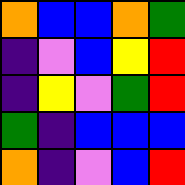[["orange", "blue", "blue", "orange", "green"], ["indigo", "violet", "blue", "yellow", "red"], ["indigo", "yellow", "violet", "green", "red"], ["green", "indigo", "blue", "blue", "blue"], ["orange", "indigo", "violet", "blue", "red"]]